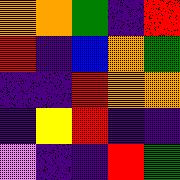[["orange", "orange", "green", "indigo", "red"], ["red", "indigo", "blue", "orange", "green"], ["indigo", "indigo", "red", "orange", "orange"], ["indigo", "yellow", "red", "indigo", "indigo"], ["violet", "indigo", "indigo", "red", "green"]]